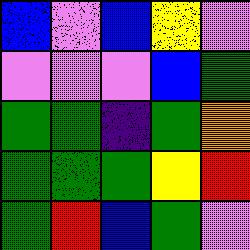[["blue", "violet", "blue", "yellow", "violet"], ["violet", "violet", "violet", "blue", "green"], ["green", "green", "indigo", "green", "orange"], ["green", "green", "green", "yellow", "red"], ["green", "red", "blue", "green", "violet"]]